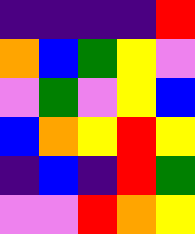[["indigo", "indigo", "indigo", "indigo", "red"], ["orange", "blue", "green", "yellow", "violet"], ["violet", "green", "violet", "yellow", "blue"], ["blue", "orange", "yellow", "red", "yellow"], ["indigo", "blue", "indigo", "red", "green"], ["violet", "violet", "red", "orange", "yellow"]]